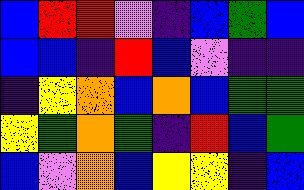[["blue", "red", "red", "violet", "indigo", "blue", "green", "blue"], ["blue", "blue", "indigo", "red", "blue", "violet", "indigo", "indigo"], ["indigo", "yellow", "orange", "blue", "orange", "blue", "green", "green"], ["yellow", "green", "orange", "green", "indigo", "red", "blue", "green"], ["blue", "violet", "orange", "blue", "yellow", "yellow", "indigo", "blue"]]